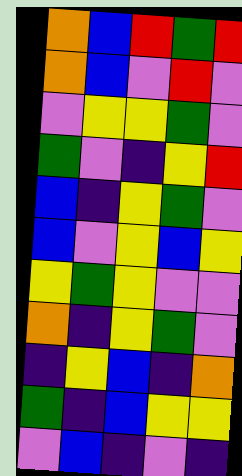[["orange", "blue", "red", "green", "red"], ["orange", "blue", "violet", "red", "violet"], ["violet", "yellow", "yellow", "green", "violet"], ["green", "violet", "indigo", "yellow", "red"], ["blue", "indigo", "yellow", "green", "violet"], ["blue", "violet", "yellow", "blue", "yellow"], ["yellow", "green", "yellow", "violet", "violet"], ["orange", "indigo", "yellow", "green", "violet"], ["indigo", "yellow", "blue", "indigo", "orange"], ["green", "indigo", "blue", "yellow", "yellow"], ["violet", "blue", "indigo", "violet", "indigo"]]